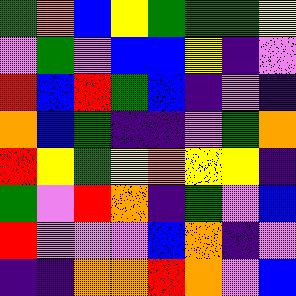[["green", "orange", "blue", "yellow", "green", "green", "green", "yellow"], ["violet", "green", "violet", "blue", "blue", "yellow", "indigo", "violet"], ["red", "blue", "red", "green", "blue", "indigo", "violet", "indigo"], ["orange", "blue", "green", "indigo", "indigo", "violet", "green", "orange"], ["red", "yellow", "green", "yellow", "orange", "yellow", "yellow", "indigo"], ["green", "violet", "red", "orange", "indigo", "green", "violet", "blue"], ["red", "violet", "violet", "violet", "blue", "orange", "indigo", "violet"], ["indigo", "indigo", "orange", "orange", "red", "orange", "violet", "blue"]]